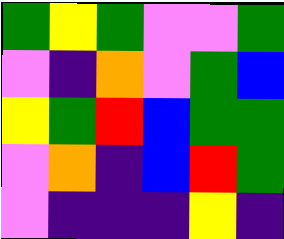[["green", "yellow", "green", "violet", "violet", "green"], ["violet", "indigo", "orange", "violet", "green", "blue"], ["yellow", "green", "red", "blue", "green", "green"], ["violet", "orange", "indigo", "blue", "red", "green"], ["violet", "indigo", "indigo", "indigo", "yellow", "indigo"]]